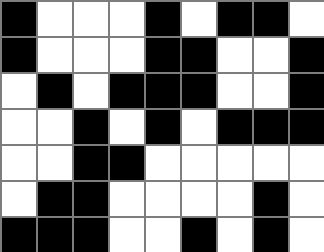[["black", "white", "white", "white", "black", "white", "black", "black", "white"], ["black", "white", "white", "white", "black", "black", "white", "white", "black"], ["white", "black", "white", "black", "black", "black", "white", "white", "black"], ["white", "white", "black", "white", "black", "white", "black", "black", "black"], ["white", "white", "black", "black", "white", "white", "white", "white", "white"], ["white", "black", "black", "white", "white", "white", "white", "black", "white"], ["black", "black", "black", "white", "white", "black", "white", "black", "white"]]